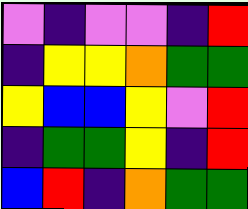[["violet", "indigo", "violet", "violet", "indigo", "red"], ["indigo", "yellow", "yellow", "orange", "green", "green"], ["yellow", "blue", "blue", "yellow", "violet", "red"], ["indigo", "green", "green", "yellow", "indigo", "red"], ["blue", "red", "indigo", "orange", "green", "green"]]